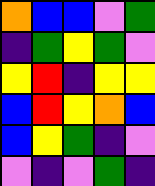[["orange", "blue", "blue", "violet", "green"], ["indigo", "green", "yellow", "green", "violet"], ["yellow", "red", "indigo", "yellow", "yellow"], ["blue", "red", "yellow", "orange", "blue"], ["blue", "yellow", "green", "indigo", "violet"], ["violet", "indigo", "violet", "green", "indigo"]]